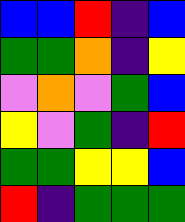[["blue", "blue", "red", "indigo", "blue"], ["green", "green", "orange", "indigo", "yellow"], ["violet", "orange", "violet", "green", "blue"], ["yellow", "violet", "green", "indigo", "red"], ["green", "green", "yellow", "yellow", "blue"], ["red", "indigo", "green", "green", "green"]]